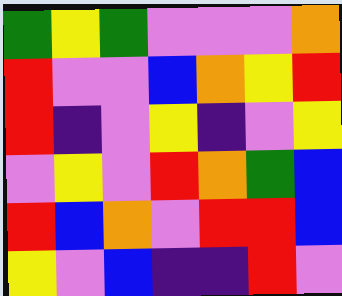[["green", "yellow", "green", "violet", "violet", "violet", "orange"], ["red", "violet", "violet", "blue", "orange", "yellow", "red"], ["red", "indigo", "violet", "yellow", "indigo", "violet", "yellow"], ["violet", "yellow", "violet", "red", "orange", "green", "blue"], ["red", "blue", "orange", "violet", "red", "red", "blue"], ["yellow", "violet", "blue", "indigo", "indigo", "red", "violet"]]